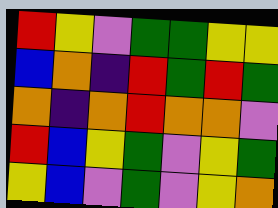[["red", "yellow", "violet", "green", "green", "yellow", "yellow"], ["blue", "orange", "indigo", "red", "green", "red", "green"], ["orange", "indigo", "orange", "red", "orange", "orange", "violet"], ["red", "blue", "yellow", "green", "violet", "yellow", "green"], ["yellow", "blue", "violet", "green", "violet", "yellow", "orange"]]